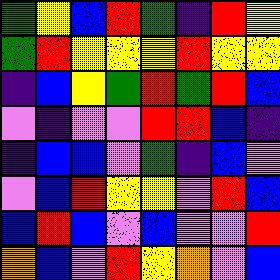[["green", "yellow", "blue", "red", "green", "indigo", "red", "yellow"], ["green", "red", "yellow", "yellow", "yellow", "red", "yellow", "yellow"], ["indigo", "blue", "yellow", "green", "red", "green", "red", "blue"], ["violet", "indigo", "violet", "violet", "red", "red", "blue", "indigo"], ["indigo", "blue", "blue", "violet", "green", "indigo", "blue", "violet"], ["violet", "blue", "red", "yellow", "yellow", "violet", "red", "blue"], ["blue", "red", "blue", "violet", "blue", "violet", "violet", "red"], ["orange", "blue", "violet", "red", "yellow", "orange", "violet", "blue"]]